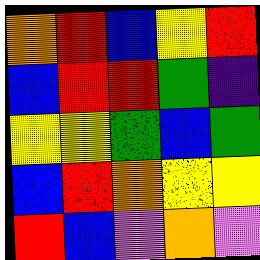[["orange", "red", "blue", "yellow", "red"], ["blue", "red", "red", "green", "indigo"], ["yellow", "yellow", "green", "blue", "green"], ["blue", "red", "orange", "yellow", "yellow"], ["red", "blue", "violet", "orange", "violet"]]